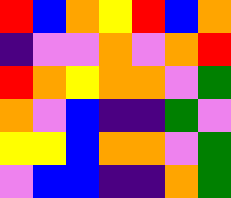[["red", "blue", "orange", "yellow", "red", "blue", "orange"], ["indigo", "violet", "violet", "orange", "violet", "orange", "red"], ["red", "orange", "yellow", "orange", "orange", "violet", "green"], ["orange", "violet", "blue", "indigo", "indigo", "green", "violet"], ["yellow", "yellow", "blue", "orange", "orange", "violet", "green"], ["violet", "blue", "blue", "indigo", "indigo", "orange", "green"]]